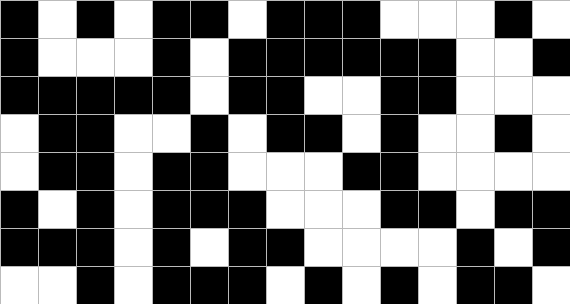[["black", "white", "black", "white", "black", "black", "white", "black", "black", "black", "white", "white", "white", "black", "white"], ["black", "white", "white", "white", "black", "white", "black", "black", "black", "black", "black", "black", "white", "white", "black"], ["black", "black", "black", "black", "black", "white", "black", "black", "white", "white", "black", "black", "white", "white", "white"], ["white", "black", "black", "white", "white", "black", "white", "black", "black", "white", "black", "white", "white", "black", "white"], ["white", "black", "black", "white", "black", "black", "white", "white", "white", "black", "black", "white", "white", "white", "white"], ["black", "white", "black", "white", "black", "black", "black", "white", "white", "white", "black", "black", "white", "black", "black"], ["black", "black", "black", "white", "black", "white", "black", "black", "white", "white", "white", "white", "black", "white", "black"], ["white", "white", "black", "white", "black", "black", "black", "white", "black", "white", "black", "white", "black", "black", "white"]]